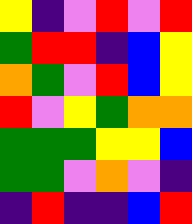[["yellow", "indigo", "violet", "red", "violet", "red"], ["green", "red", "red", "indigo", "blue", "yellow"], ["orange", "green", "violet", "red", "blue", "yellow"], ["red", "violet", "yellow", "green", "orange", "orange"], ["green", "green", "green", "yellow", "yellow", "blue"], ["green", "green", "violet", "orange", "violet", "indigo"], ["indigo", "red", "indigo", "indigo", "blue", "red"]]